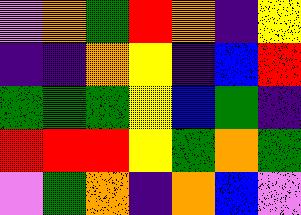[["violet", "orange", "green", "red", "orange", "indigo", "yellow"], ["indigo", "indigo", "orange", "yellow", "indigo", "blue", "red"], ["green", "green", "green", "yellow", "blue", "green", "indigo"], ["red", "red", "red", "yellow", "green", "orange", "green"], ["violet", "green", "orange", "indigo", "orange", "blue", "violet"]]